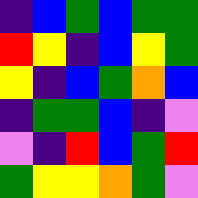[["indigo", "blue", "green", "blue", "green", "green"], ["red", "yellow", "indigo", "blue", "yellow", "green"], ["yellow", "indigo", "blue", "green", "orange", "blue"], ["indigo", "green", "green", "blue", "indigo", "violet"], ["violet", "indigo", "red", "blue", "green", "red"], ["green", "yellow", "yellow", "orange", "green", "violet"]]